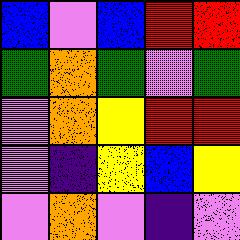[["blue", "violet", "blue", "red", "red"], ["green", "orange", "green", "violet", "green"], ["violet", "orange", "yellow", "red", "red"], ["violet", "indigo", "yellow", "blue", "yellow"], ["violet", "orange", "violet", "indigo", "violet"]]